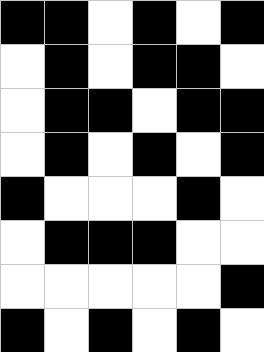[["black", "black", "white", "black", "white", "black"], ["white", "black", "white", "black", "black", "white"], ["white", "black", "black", "white", "black", "black"], ["white", "black", "white", "black", "white", "black"], ["black", "white", "white", "white", "black", "white"], ["white", "black", "black", "black", "white", "white"], ["white", "white", "white", "white", "white", "black"], ["black", "white", "black", "white", "black", "white"]]